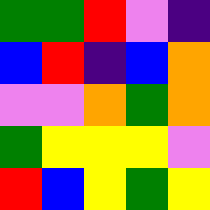[["green", "green", "red", "violet", "indigo"], ["blue", "red", "indigo", "blue", "orange"], ["violet", "violet", "orange", "green", "orange"], ["green", "yellow", "yellow", "yellow", "violet"], ["red", "blue", "yellow", "green", "yellow"]]